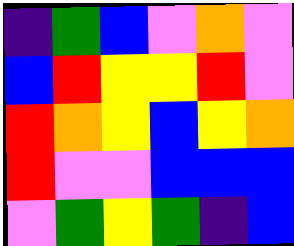[["indigo", "green", "blue", "violet", "orange", "violet"], ["blue", "red", "yellow", "yellow", "red", "violet"], ["red", "orange", "yellow", "blue", "yellow", "orange"], ["red", "violet", "violet", "blue", "blue", "blue"], ["violet", "green", "yellow", "green", "indigo", "blue"]]